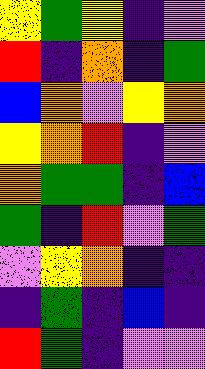[["yellow", "green", "yellow", "indigo", "violet"], ["red", "indigo", "orange", "indigo", "green"], ["blue", "orange", "violet", "yellow", "orange"], ["yellow", "orange", "red", "indigo", "violet"], ["orange", "green", "green", "indigo", "blue"], ["green", "indigo", "red", "violet", "green"], ["violet", "yellow", "orange", "indigo", "indigo"], ["indigo", "green", "indigo", "blue", "indigo"], ["red", "green", "indigo", "violet", "violet"]]